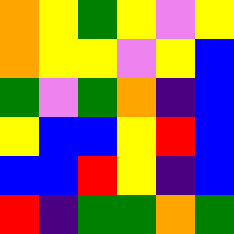[["orange", "yellow", "green", "yellow", "violet", "yellow"], ["orange", "yellow", "yellow", "violet", "yellow", "blue"], ["green", "violet", "green", "orange", "indigo", "blue"], ["yellow", "blue", "blue", "yellow", "red", "blue"], ["blue", "blue", "red", "yellow", "indigo", "blue"], ["red", "indigo", "green", "green", "orange", "green"]]